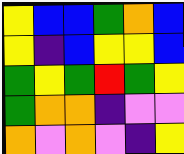[["yellow", "blue", "blue", "green", "orange", "blue"], ["yellow", "indigo", "blue", "yellow", "yellow", "blue"], ["green", "yellow", "green", "red", "green", "yellow"], ["green", "orange", "orange", "indigo", "violet", "violet"], ["orange", "violet", "orange", "violet", "indigo", "yellow"]]